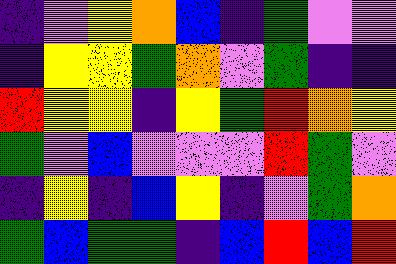[["indigo", "violet", "yellow", "orange", "blue", "indigo", "green", "violet", "violet"], ["indigo", "yellow", "yellow", "green", "orange", "violet", "green", "indigo", "indigo"], ["red", "yellow", "yellow", "indigo", "yellow", "green", "red", "orange", "yellow"], ["green", "violet", "blue", "violet", "violet", "violet", "red", "green", "violet"], ["indigo", "yellow", "indigo", "blue", "yellow", "indigo", "violet", "green", "orange"], ["green", "blue", "green", "green", "indigo", "blue", "red", "blue", "red"]]